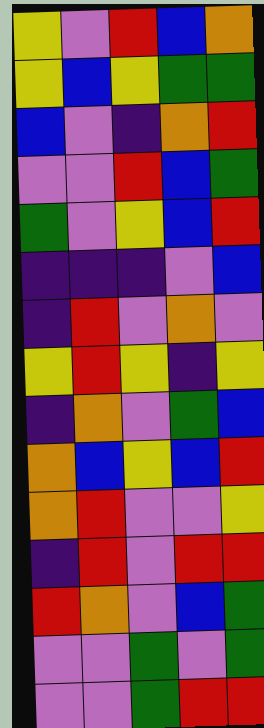[["yellow", "violet", "red", "blue", "orange"], ["yellow", "blue", "yellow", "green", "green"], ["blue", "violet", "indigo", "orange", "red"], ["violet", "violet", "red", "blue", "green"], ["green", "violet", "yellow", "blue", "red"], ["indigo", "indigo", "indigo", "violet", "blue"], ["indigo", "red", "violet", "orange", "violet"], ["yellow", "red", "yellow", "indigo", "yellow"], ["indigo", "orange", "violet", "green", "blue"], ["orange", "blue", "yellow", "blue", "red"], ["orange", "red", "violet", "violet", "yellow"], ["indigo", "red", "violet", "red", "red"], ["red", "orange", "violet", "blue", "green"], ["violet", "violet", "green", "violet", "green"], ["violet", "violet", "green", "red", "red"]]